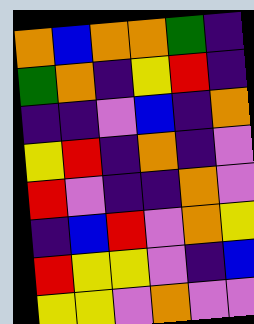[["orange", "blue", "orange", "orange", "green", "indigo"], ["green", "orange", "indigo", "yellow", "red", "indigo"], ["indigo", "indigo", "violet", "blue", "indigo", "orange"], ["yellow", "red", "indigo", "orange", "indigo", "violet"], ["red", "violet", "indigo", "indigo", "orange", "violet"], ["indigo", "blue", "red", "violet", "orange", "yellow"], ["red", "yellow", "yellow", "violet", "indigo", "blue"], ["yellow", "yellow", "violet", "orange", "violet", "violet"]]